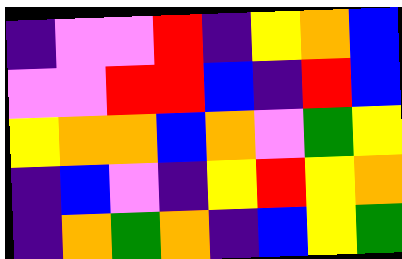[["indigo", "violet", "violet", "red", "indigo", "yellow", "orange", "blue"], ["violet", "violet", "red", "red", "blue", "indigo", "red", "blue"], ["yellow", "orange", "orange", "blue", "orange", "violet", "green", "yellow"], ["indigo", "blue", "violet", "indigo", "yellow", "red", "yellow", "orange"], ["indigo", "orange", "green", "orange", "indigo", "blue", "yellow", "green"]]